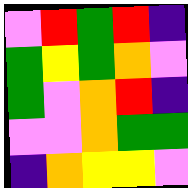[["violet", "red", "green", "red", "indigo"], ["green", "yellow", "green", "orange", "violet"], ["green", "violet", "orange", "red", "indigo"], ["violet", "violet", "orange", "green", "green"], ["indigo", "orange", "yellow", "yellow", "violet"]]